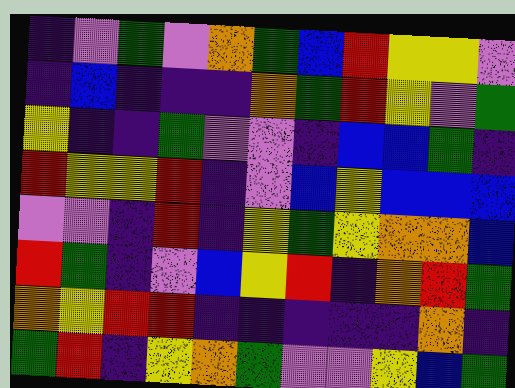[["indigo", "violet", "green", "violet", "orange", "green", "blue", "red", "yellow", "yellow", "violet"], ["indigo", "blue", "indigo", "indigo", "indigo", "orange", "green", "red", "yellow", "violet", "green"], ["yellow", "indigo", "indigo", "green", "violet", "violet", "indigo", "blue", "blue", "green", "indigo"], ["red", "yellow", "yellow", "red", "indigo", "violet", "blue", "yellow", "blue", "blue", "blue"], ["violet", "violet", "indigo", "red", "indigo", "yellow", "green", "yellow", "orange", "orange", "blue"], ["red", "green", "indigo", "violet", "blue", "yellow", "red", "indigo", "orange", "red", "green"], ["orange", "yellow", "red", "red", "indigo", "indigo", "indigo", "indigo", "indigo", "orange", "indigo"], ["green", "red", "indigo", "yellow", "orange", "green", "violet", "violet", "yellow", "blue", "green"]]